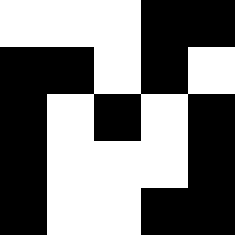[["white", "white", "white", "black", "black"], ["black", "black", "white", "black", "white"], ["black", "white", "black", "white", "black"], ["black", "white", "white", "white", "black"], ["black", "white", "white", "black", "black"]]